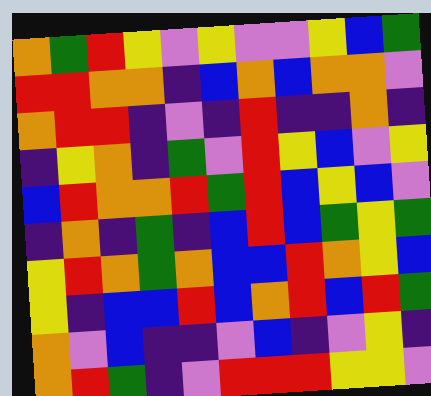[["orange", "green", "red", "yellow", "violet", "yellow", "violet", "violet", "yellow", "blue", "green"], ["red", "red", "orange", "orange", "indigo", "blue", "orange", "blue", "orange", "orange", "violet"], ["orange", "red", "red", "indigo", "violet", "indigo", "red", "indigo", "indigo", "orange", "indigo"], ["indigo", "yellow", "orange", "indigo", "green", "violet", "red", "yellow", "blue", "violet", "yellow"], ["blue", "red", "orange", "orange", "red", "green", "red", "blue", "yellow", "blue", "violet"], ["indigo", "orange", "indigo", "green", "indigo", "blue", "red", "blue", "green", "yellow", "green"], ["yellow", "red", "orange", "green", "orange", "blue", "blue", "red", "orange", "yellow", "blue"], ["yellow", "indigo", "blue", "blue", "red", "blue", "orange", "red", "blue", "red", "green"], ["orange", "violet", "blue", "indigo", "indigo", "violet", "blue", "indigo", "violet", "yellow", "indigo"], ["orange", "red", "green", "indigo", "violet", "red", "red", "red", "yellow", "yellow", "violet"]]